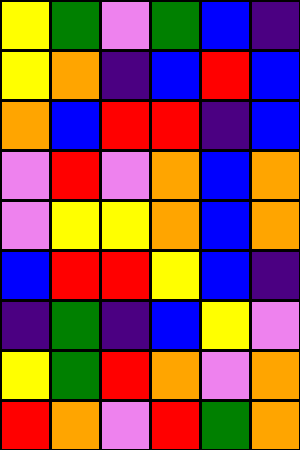[["yellow", "green", "violet", "green", "blue", "indigo"], ["yellow", "orange", "indigo", "blue", "red", "blue"], ["orange", "blue", "red", "red", "indigo", "blue"], ["violet", "red", "violet", "orange", "blue", "orange"], ["violet", "yellow", "yellow", "orange", "blue", "orange"], ["blue", "red", "red", "yellow", "blue", "indigo"], ["indigo", "green", "indigo", "blue", "yellow", "violet"], ["yellow", "green", "red", "orange", "violet", "orange"], ["red", "orange", "violet", "red", "green", "orange"]]